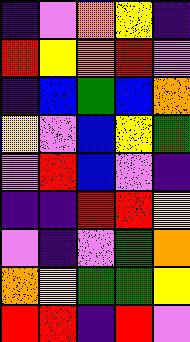[["indigo", "violet", "orange", "yellow", "indigo"], ["red", "yellow", "orange", "red", "violet"], ["indigo", "blue", "green", "blue", "orange"], ["yellow", "violet", "blue", "yellow", "green"], ["violet", "red", "blue", "violet", "indigo"], ["indigo", "indigo", "red", "red", "yellow"], ["violet", "indigo", "violet", "green", "orange"], ["orange", "yellow", "green", "green", "yellow"], ["red", "red", "indigo", "red", "violet"]]